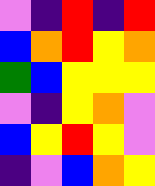[["violet", "indigo", "red", "indigo", "red"], ["blue", "orange", "red", "yellow", "orange"], ["green", "blue", "yellow", "yellow", "yellow"], ["violet", "indigo", "yellow", "orange", "violet"], ["blue", "yellow", "red", "yellow", "violet"], ["indigo", "violet", "blue", "orange", "yellow"]]